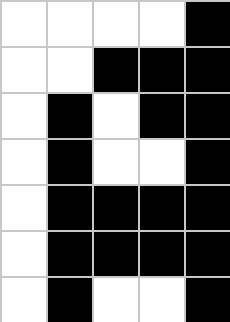[["white", "white", "white", "white", "black"], ["white", "white", "black", "black", "black"], ["white", "black", "white", "black", "black"], ["white", "black", "white", "white", "black"], ["white", "black", "black", "black", "black"], ["white", "black", "black", "black", "black"], ["white", "black", "white", "white", "black"]]